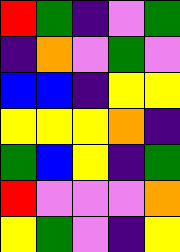[["red", "green", "indigo", "violet", "green"], ["indigo", "orange", "violet", "green", "violet"], ["blue", "blue", "indigo", "yellow", "yellow"], ["yellow", "yellow", "yellow", "orange", "indigo"], ["green", "blue", "yellow", "indigo", "green"], ["red", "violet", "violet", "violet", "orange"], ["yellow", "green", "violet", "indigo", "yellow"]]